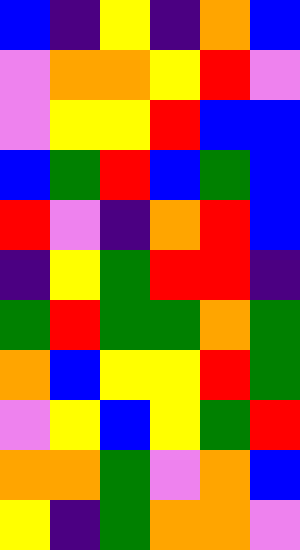[["blue", "indigo", "yellow", "indigo", "orange", "blue"], ["violet", "orange", "orange", "yellow", "red", "violet"], ["violet", "yellow", "yellow", "red", "blue", "blue"], ["blue", "green", "red", "blue", "green", "blue"], ["red", "violet", "indigo", "orange", "red", "blue"], ["indigo", "yellow", "green", "red", "red", "indigo"], ["green", "red", "green", "green", "orange", "green"], ["orange", "blue", "yellow", "yellow", "red", "green"], ["violet", "yellow", "blue", "yellow", "green", "red"], ["orange", "orange", "green", "violet", "orange", "blue"], ["yellow", "indigo", "green", "orange", "orange", "violet"]]